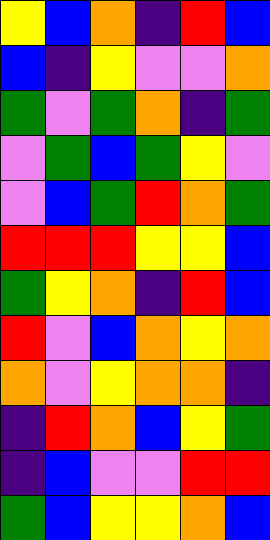[["yellow", "blue", "orange", "indigo", "red", "blue"], ["blue", "indigo", "yellow", "violet", "violet", "orange"], ["green", "violet", "green", "orange", "indigo", "green"], ["violet", "green", "blue", "green", "yellow", "violet"], ["violet", "blue", "green", "red", "orange", "green"], ["red", "red", "red", "yellow", "yellow", "blue"], ["green", "yellow", "orange", "indigo", "red", "blue"], ["red", "violet", "blue", "orange", "yellow", "orange"], ["orange", "violet", "yellow", "orange", "orange", "indigo"], ["indigo", "red", "orange", "blue", "yellow", "green"], ["indigo", "blue", "violet", "violet", "red", "red"], ["green", "blue", "yellow", "yellow", "orange", "blue"]]